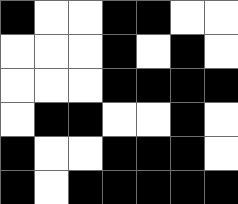[["black", "white", "white", "black", "black", "white", "white"], ["white", "white", "white", "black", "white", "black", "white"], ["white", "white", "white", "black", "black", "black", "black"], ["white", "black", "black", "white", "white", "black", "white"], ["black", "white", "white", "black", "black", "black", "white"], ["black", "white", "black", "black", "black", "black", "black"]]